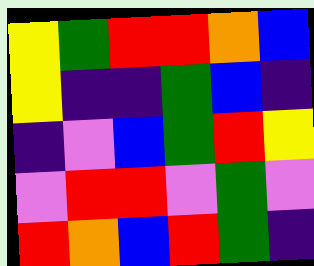[["yellow", "green", "red", "red", "orange", "blue"], ["yellow", "indigo", "indigo", "green", "blue", "indigo"], ["indigo", "violet", "blue", "green", "red", "yellow"], ["violet", "red", "red", "violet", "green", "violet"], ["red", "orange", "blue", "red", "green", "indigo"]]